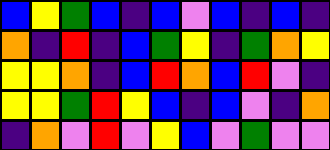[["blue", "yellow", "green", "blue", "indigo", "blue", "violet", "blue", "indigo", "blue", "indigo"], ["orange", "indigo", "red", "indigo", "blue", "green", "yellow", "indigo", "green", "orange", "yellow"], ["yellow", "yellow", "orange", "indigo", "blue", "red", "orange", "blue", "red", "violet", "indigo"], ["yellow", "yellow", "green", "red", "yellow", "blue", "indigo", "blue", "violet", "indigo", "orange"], ["indigo", "orange", "violet", "red", "violet", "yellow", "blue", "violet", "green", "violet", "violet"]]